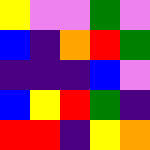[["yellow", "violet", "violet", "green", "violet"], ["blue", "indigo", "orange", "red", "green"], ["indigo", "indigo", "indigo", "blue", "violet"], ["blue", "yellow", "red", "green", "indigo"], ["red", "red", "indigo", "yellow", "orange"]]